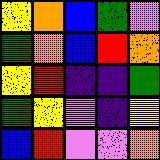[["yellow", "orange", "blue", "green", "violet"], ["green", "orange", "blue", "red", "orange"], ["yellow", "red", "indigo", "indigo", "green"], ["green", "yellow", "violet", "indigo", "yellow"], ["blue", "red", "violet", "violet", "orange"]]